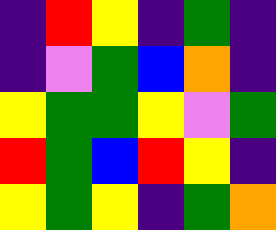[["indigo", "red", "yellow", "indigo", "green", "indigo"], ["indigo", "violet", "green", "blue", "orange", "indigo"], ["yellow", "green", "green", "yellow", "violet", "green"], ["red", "green", "blue", "red", "yellow", "indigo"], ["yellow", "green", "yellow", "indigo", "green", "orange"]]